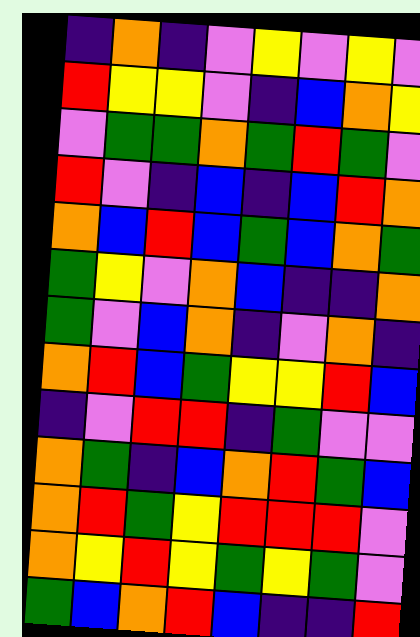[["indigo", "orange", "indigo", "violet", "yellow", "violet", "yellow", "violet"], ["red", "yellow", "yellow", "violet", "indigo", "blue", "orange", "yellow"], ["violet", "green", "green", "orange", "green", "red", "green", "violet"], ["red", "violet", "indigo", "blue", "indigo", "blue", "red", "orange"], ["orange", "blue", "red", "blue", "green", "blue", "orange", "green"], ["green", "yellow", "violet", "orange", "blue", "indigo", "indigo", "orange"], ["green", "violet", "blue", "orange", "indigo", "violet", "orange", "indigo"], ["orange", "red", "blue", "green", "yellow", "yellow", "red", "blue"], ["indigo", "violet", "red", "red", "indigo", "green", "violet", "violet"], ["orange", "green", "indigo", "blue", "orange", "red", "green", "blue"], ["orange", "red", "green", "yellow", "red", "red", "red", "violet"], ["orange", "yellow", "red", "yellow", "green", "yellow", "green", "violet"], ["green", "blue", "orange", "red", "blue", "indigo", "indigo", "red"]]